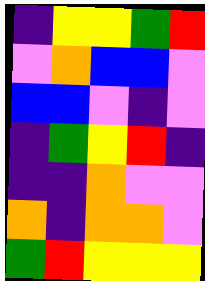[["indigo", "yellow", "yellow", "green", "red"], ["violet", "orange", "blue", "blue", "violet"], ["blue", "blue", "violet", "indigo", "violet"], ["indigo", "green", "yellow", "red", "indigo"], ["indigo", "indigo", "orange", "violet", "violet"], ["orange", "indigo", "orange", "orange", "violet"], ["green", "red", "yellow", "yellow", "yellow"]]